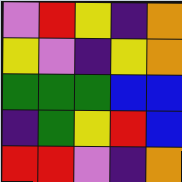[["violet", "red", "yellow", "indigo", "orange"], ["yellow", "violet", "indigo", "yellow", "orange"], ["green", "green", "green", "blue", "blue"], ["indigo", "green", "yellow", "red", "blue"], ["red", "red", "violet", "indigo", "orange"]]